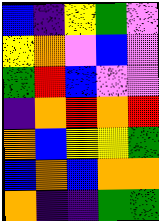[["blue", "indigo", "yellow", "green", "violet"], ["yellow", "orange", "violet", "blue", "violet"], ["green", "red", "blue", "violet", "violet"], ["indigo", "orange", "red", "orange", "red"], ["orange", "blue", "yellow", "yellow", "green"], ["blue", "orange", "blue", "orange", "orange"], ["orange", "indigo", "indigo", "green", "green"]]